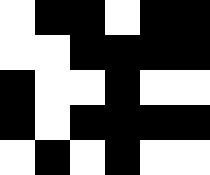[["white", "black", "black", "white", "black", "black"], ["white", "white", "black", "black", "black", "black"], ["black", "white", "white", "black", "white", "white"], ["black", "white", "black", "black", "black", "black"], ["white", "black", "white", "black", "white", "white"]]